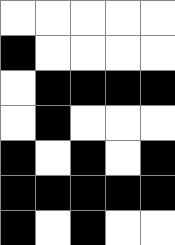[["white", "white", "white", "white", "white"], ["black", "white", "white", "white", "white"], ["white", "black", "black", "black", "black"], ["white", "black", "white", "white", "white"], ["black", "white", "black", "white", "black"], ["black", "black", "black", "black", "black"], ["black", "white", "black", "white", "white"]]